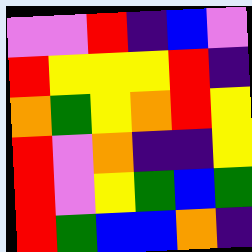[["violet", "violet", "red", "indigo", "blue", "violet"], ["red", "yellow", "yellow", "yellow", "red", "indigo"], ["orange", "green", "yellow", "orange", "red", "yellow"], ["red", "violet", "orange", "indigo", "indigo", "yellow"], ["red", "violet", "yellow", "green", "blue", "green"], ["red", "green", "blue", "blue", "orange", "indigo"]]